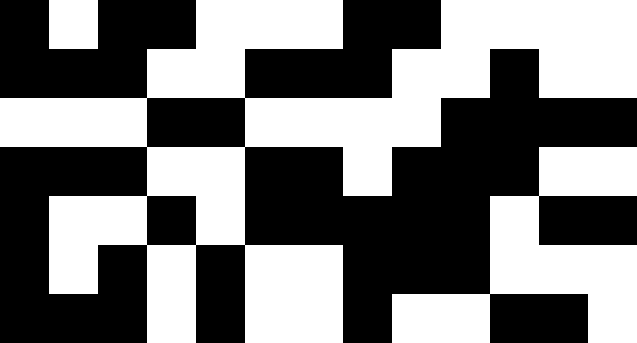[["black", "white", "black", "black", "white", "white", "white", "black", "black", "white", "white", "white", "white"], ["black", "black", "black", "white", "white", "black", "black", "black", "white", "white", "black", "white", "white"], ["white", "white", "white", "black", "black", "white", "white", "white", "white", "black", "black", "black", "black"], ["black", "black", "black", "white", "white", "black", "black", "white", "black", "black", "black", "white", "white"], ["black", "white", "white", "black", "white", "black", "black", "black", "black", "black", "white", "black", "black"], ["black", "white", "black", "white", "black", "white", "white", "black", "black", "black", "white", "white", "white"], ["black", "black", "black", "white", "black", "white", "white", "black", "white", "white", "black", "black", "white"]]